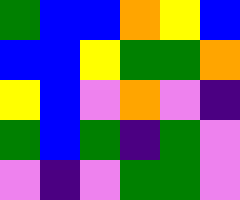[["green", "blue", "blue", "orange", "yellow", "blue"], ["blue", "blue", "yellow", "green", "green", "orange"], ["yellow", "blue", "violet", "orange", "violet", "indigo"], ["green", "blue", "green", "indigo", "green", "violet"], ["violet", "indigo", "violet", "green", "green", "violet"]]